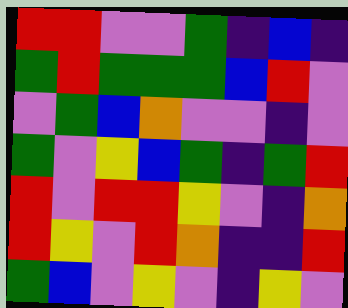[["red", "red", "violet", "violet", "green", "indigo", "blue", "indigo"], ["green", "red", "green", "green", "green", "blue", "red", "violet"], ["violet", "green", "blue", "orange", "violet", "violet", "indigo", "violet"], ["green", "violet", "yellow", "blue", "green", "indigo", "green", "red"], ["red", "violet", "red", "red", "yellow", "violet", "indigo", "orange"], ["red", "yellow", "violet", "red", "orange", "indigo", "indigo", "red"], ["green", "blue", "violet", "yellow", "violet", "indigo", "yellow", "violet"]]